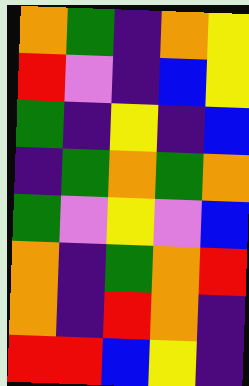[["orange", "green", "indigo", "orange", "yellow"], ["red", "violet", "indigo", "blue", "yellow"], ["green", "indigo", "yellow", "indigo", "blue"], ["indigo", "green", "orange", "green", "orange"], ["green", "violet", "yellow", "violet", "blue"], ["orange", "indigo", "green", "orange", "red"], ["orange", "indigo", "red", "orange", "indigo"], ["red", "red", "blue", "yellow", "indigo"]]